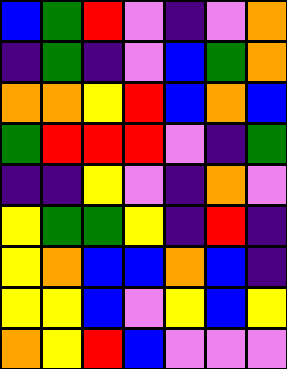[["blue", "green", "red", "violet", "indigo", "violet", "orange"], ["indigo", "green", "indigo", "violet", "blue", "green", "orange"], ["orange", "orange", "yellow", "red", "blue", "orange", "blue"], ["green", "red", "red", "red", "violet", "indigo", "green"], ["indigo", "indigo", "yellow", "violet", "indigo", "orange", "violet"], ["yellow", "green", "green", "yellow", "indigo", "red", "indigo"], ["yellow", "orange", "blue", "blue", "orange", "blue", "indigo"], ["yellow", "yellow", "blue", "violet", "yellow", "blue", "yellow"], ["orange", "yellow", "red", "blue", "violet", "violet", "violet"]]